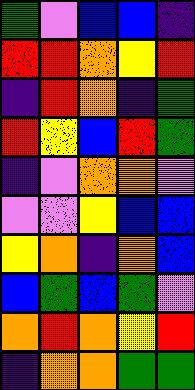[["green", "violet", "blue", "blue", "indigo"], ["red", "red", "orange", "yellow", "red"], ["indigo", "red", "orange", "indigo", "green"], ["red", "yellow", "blue", "red", "green"], ["indigo", "violet", "orange", "orange", "violet"], ["violet", "violet", "yellow", "blue", "blue"], ["yellow", "orange", "indigo", "orange", "blue"], ["blue", "green", "blue", "green", "violet"], ["orange", "red", "orange", "yellow", "red"], ["indigo", "orange", "orange", "green", "green"]]